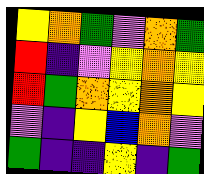[["yellow", "orange", "green", "violet", "orange", "green"], ["red", "indigo", "violet", "yellow", "orange", "yellow"], ["red", "green", "orange", "yellow", "orange", "yellow"], ["violet", "indigo", "yellow", "blue", "orange", "violet"], ["green", "indigo", "indigo", "yellow", "indigo", "green"]]